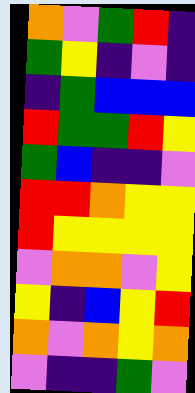[["orange", "violet", "green", "red", "indigo"], ["green", "yellow", "indigo", "violet", "indigo"], ["indigo", "green", "blue", "blue", "blue"], ["red", "green", "green", "red", "yellow"], ["green", "blue", "indigo", "indigo", "violet"], ["red", "red", "orange", "yellow", "yellow"], ["red", "yellow", "yellow", "yellow", "yellow"], ["violet", "orange", "orange", "violet", "yellow"], ["yellow", "indigo", "blue", "yellow", "red"], ["orange", "violet", "orange", "yellow", "orange"], ["violet", "indigo", "indigo", "green", "violet"]]